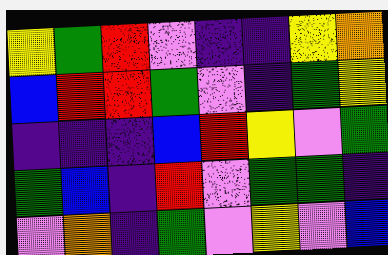[["yellow", "green", "red", "violet", "indigo", "indigo", "yellow", "orange"], ["blue", "red", "red", "green", "violet", "indigo", "green", "yellow"], ["indigo", "indigo", "indigo", "blue", "red", "yellow", "violet", "green"], ["green", "blue", "indigo", "red", "violet", "green", "green", "indigo"], ["violet", "orange", "indigo", "green", "violet", "yellow", "violet", "blue"]]